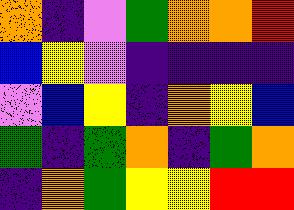[["orange", "indigo", "violet", "green", "orange", "orange", "red"], ["blue", "yellow", "violet", "indigo", "indigo", "indigo", "indigo"], ["violet", "blue", "yellow", "indigo", "orange", "yellow", "blue"], ["green", "indigo", "green", "orange", "indigo", "green", "orange"], ["indigo", "orange", "green", "yellow", "yellow", "red", "red"]]